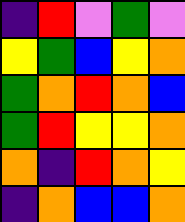[["indigo", "red", "violet", "green", "violet"], ["yellow", "green", "blue", "yellow", "orange"], ["green", "orange", "red", "orange", "blue"], ["green", "red", "yellow", "yellow", "orange"], ["orange", "indigo", "red", "orange", "yellow"], ["indigo", "orange", "blue", "blue", "orange"]]